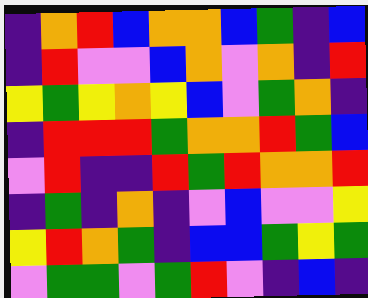[["indigo", "orange", "red", "blue", "orange", "orange", "blue", "green", "indigo", "blue"], ["indigo", "red", "violet", "violet", "blue", "orange", "violet", "orange", "indigo", "red"], ["yellow", "green", "yellow", "orange", "yellow", "blue", "violet", "green", "orange", "indigo"], ["indigo", "red", "red", "red", "green", "orange", "orange", "red", "green", "blue"], ["violet", "red", "indigo", "indigo", "red", "green", "red", "orange", "orange", "red"], ["indigo", "green", "indigo", "orange", "indigo", "violet", "blue", "violet", "violet", "yellow"], ["yellow", "red", "orange", "green", "indigo", "blue", "blue", "green", "yellow", "green"], ["violet", "green", "green", "violet", "green", "red", "violet", "indigo", "blue", "indigo"]]